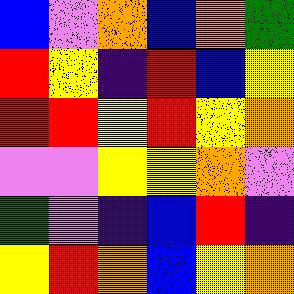[["blue", "violet", "orange", "blue", "orange", "green"], ["red", "yellow", "indigo", "red", "blue", "yellow"], ["red", "red", "yellow", "red", "yellow", "orange"], ["violet", "violet", "yellow", "yellow", "orange", "violet"], ["green", "violet", "indigo", "blue", "red", "indigo"], ["yellow", "red", "orange", "blue", "yellow", "orange"]]